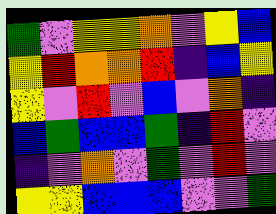[["green", "violet", "yellow", "yellow", "orange", "violet", "yellow", "blue"], ["yellow", "red", "orange", "orange", "red", "indigo", "blue", "yellow"], ["yellow", "violet", "red", "violet", "blue", "violet", "orange", "indigo"], ["blue", "green", "blue", "blue", "green", "indigo", "red", "violet"], ["indigo", "violet", "orange", "violet", "green", "violet", "red", "violet"], ["yellow", "yellow", "blue", "blue", "blue", "violet", "violet", "green"]]